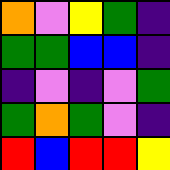[["orange", "violet", "yellow", "green", "indigo"], ["green", "green", "blue", "blue", "indigo"], ["indigo", "violet", "indigo", "violet", "green"], ["green", "orange", "green", "violet", "indigo"], ["red", "blue", "red", "red", "yellow"]]